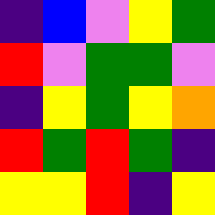[["indigo", "blue", "violet", "yellow", "green"], ["red", "violet", "green", "green", "violet"], ["indigo", "yellow", "green", "yellow", "orange"], ["red", "green", "red", "green", "indigo"], ["yellow", "yellow", "red", "indigo", "yellow"]]